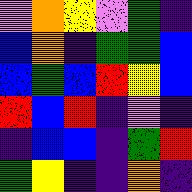[["violet", "orange", "yellow", "violet", "green", "indigo"], ["blue", "orange", "indigo", "green", "green", "blue"], ["blue", "green", "blue", "red", "yellow", "blue"], ["red", "blue", "red", "indigo", "violet", "indigo"], ["indigo", "blue", "blue", "indigo", "green", "red"], ["green", "yellow", "indigo", "indigo", "orange", "indigo"]]